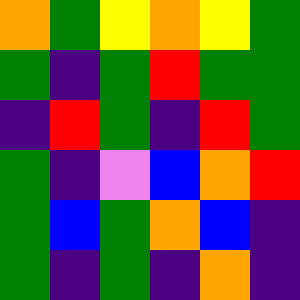[["orange", "green", "yellow", "orange", "yellow", "green"], ["green", "indigo", "green", "red", "green", "green"], ["indigo", "red", "green", "indigo", "red", "green"], ["green", "indigo", "violet", "blue", "orange", "red"], ["green", "blue", "green", "orange", "blue", "indigo"], ["green", "indigo", "green", "indigo", "orange", "indigo"]]